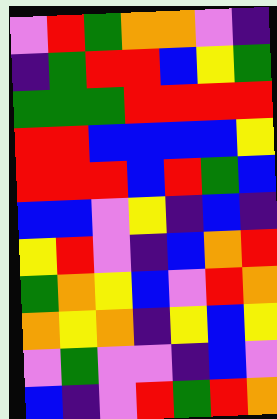[["violet", "red", "green", "orange", "orange", "violet", "indigo"], ["indigo", "green", "red", "red", "blue", "yellow", "green"], ["green", "green", "green", "red", "red", "red", "red"], ["red", "red", "blue", "blue", "blue", "blue", "yellow"], ["red", "red", "red", "blue", "red", "green", "blue"], ["blue", "blue", "violet", "yellow", "indigo", "blue", "indigo"], ["yellow", "red", "violet", "indigo", "blue", "orange", "red"], ["green", "orange", "yellow", "blue", "violet", "red", "orange"], ["orange", "yellow", "orange", "indigo", "yellow", "blue", "yellow"], ["violet", "green", "violet", "violet", "indigo", "blue", "violet"], ["blue", "indigo", "violet", "red", "green", "red", "orange"]]